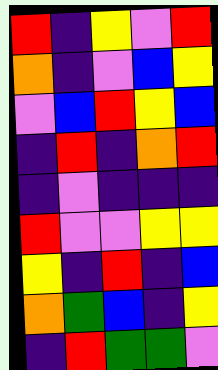[["red", "indigo", "yellow", "violet", "red"], ["orange", "indigo", "violet", "blue", "yellow"], ["violet", "blue", "red", "yellow", "blue"], ["indigo", "red", "indigo", "orange", "red"], ["indigo", "violet", "indigo", "indigo", "indigo"], ["red", "violet", "violet", "yellow", "yellow"], ["yellow", "indigo", "red", "indigo", "blue"], ["orange", "green", "blue", "indigo", "yellow"], ["indigo", "red", "green", "green", "violet"]]